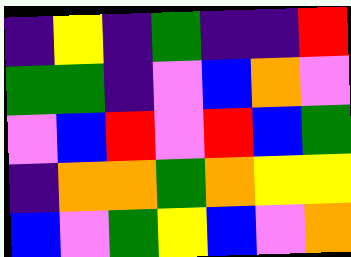[["indigo", "yellow", "indigo", "green", "indigo", "indigo", "red"], ["green", "green", "indigo", "violet", "blue", "orange", "violet"], ["violet", "blue", "red", "violet", "red", "blue", "green"], ["indigo", "orange", "orange", "green", "orange", "yellow", "yellow"], ["blue", "violet", "green", "yellow", "blue", "violet", "orange"]]